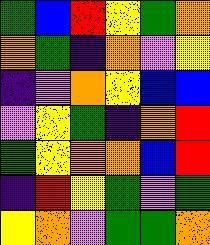[["green", "blue", "red", "yellow", "green", "orange"], ["orange", "green", "indigo", "orange", "violet", "yellow"], ["indigo", "violet", "orange", "yellow", "blue", "blue"], ["violet", "yellow", "green", "indigo", "orange", "red"], ["green", "yellow", "orange", "orange", "blue", "red"], ["indigo", "red", "yellow", "green", "violet", "green"], ["yellow", "orange", "violet", "green", "green", "orange"]]